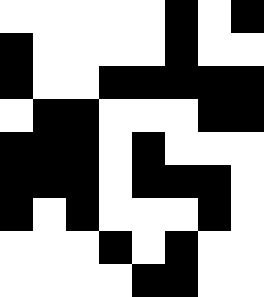[["white", "white", "white", "white", "white", "black", "white", "black"], ["black", "white", "white", "white", "white", "black", "white", "white"], ["black", "white", "white", "black", "black", "black", "black", "black"], ["white", "black", "black", "white", "white", "white", "black", "black"], ["black", "black", "black", "white", "black", "white", "white", "white"], ["black", "black", "black", "white", "black", "black", "black", "white"], ["black", "white", "black", "white", "white", "white", "black", "white"], ["white", "white", "white", "black", "white", "black", "white", "white"], ["white", "white", "white", "white", "black", "black", "white", "white"]]